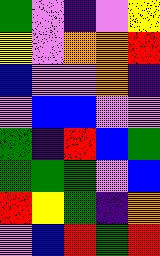[["green", "violet", "indigo", "violet", "yellow"], ["yellow", "violet", "orange", "orange", "red"], ["blue", "violet", "violet", "orange", "indigo"], ["violet", "blue", "blue", "violet", "violet"], ["green", "indigo", "red", "blue", "green"], ["green", "green", "green", "violet", "blue"], ["red", "yellow", "green", "indigo", "orange"], ["violet", "blue", "red", "green", "red"]]